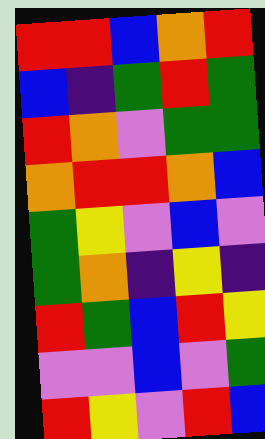[["red", "red", "blue", "orange", "red"], ["blue", "indigo", "green", "red", "green"], ["red", "orange", "violet", "green", "green"], ["orange", "red", "red", "orange", "blue"], ["green", "yellow", "violet", "blue", "violet"], ["green", "orange", "indigo", "yellow", "indigo"], ["red", "green", "blue", "red", "yellow"], ["violet", "violet", "blue", "violet", "green"], ["red", "yellow", "violet", "red", "blue"]]